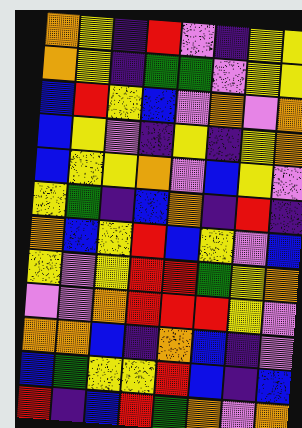[["orange", "yellow", "indigo", "red", "violet", "indigo", "yellow", "yellow"], ["orange", "yellow", "indigo", "green", "green", "violet", "yellow", "yellow"], ["blue", "red", "yellow", "blue", "violet", "orange", "violet", "orange"], ["blue", "yellow", "violet", "indigo", "yellow", "indigo", "yellow", "orange"], ["blue", "yellow", "yellow", "orange", "violet", "blue", "yellow", "violet"], ["yellow", "green", "indigo", "blue", "orange", "indigo", "red", "indigo"], ["orange", "blue", "yellow", "red", "blue", "yellow", "violet", "blue"], ["yellow", "violet", "yellow", "red", "red", "green", "yellow", "orange"], ["violet", "violet", "orange", "red", "red", "red", "yellow", "violet"], ["orange", "orange", "blue", "indigo", "orange", "blue", "indigo", "violet"], ["blue", "green", "yellow", "yellow", "red", "blue", "indigo", "blue"], ["red", "indigo", "blue", "red", "green", "orange", "violet", "orange"]]